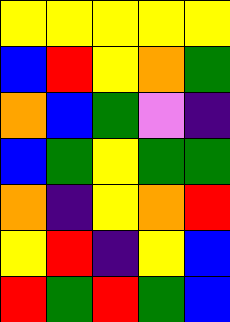[["yellow", "yellow", "yellow", "yellow", "yellow"], ["blue", "red", "yellow", "orange", "green"], ["orange", "blue", "green", "violet", "indigo"], ["blue", "green", "yellow", "green", "green"], ["orange", "indigo", "yellow", "orange", "red"], ["yellow", "red", "indigo", "yellow", "blue"], ["red", "green", "red", "green", "blue"]]